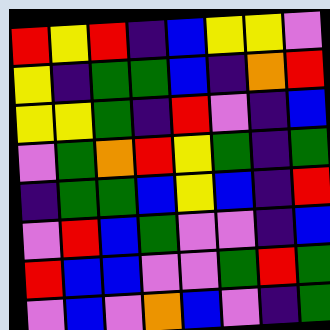[["red", "yellow", "red", "indigo", "blue", "yellow", "yellow", "violet"], ["yellow", "indigo", "green", "green", "blue", "indigo", "orange", "red"], ["yellow", "yellow", "green", "indigo", "red", "violet", "indigo", "blue"], ["violet", "green", "orange", "red", "yellow", "green", "indigo", "green"], ["indigo", "green", "green", "blue", "yellow", "blue", "indigo", "red"], ["violet", "red", "blue", "green", "violet", "violet", "indigo", "blue"], ["red", "blue", "blue", "violet", "violet", "green", "red", "green"], ["violet", "blue", "violet", "orange", "blue", "violet", "indigo", "green"]]